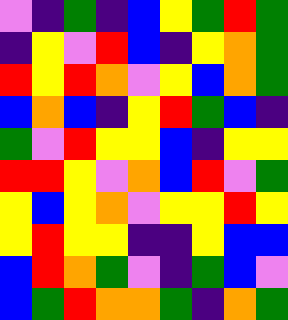[["violet", "indigo", "green", "indigo", "blue", "yellow", "green", "red", "green"], ["indigo", "yellow", "violet", "red", "blue", "indigo", "yellow", "orange", "green"], ["red", "yellow", "red", "orange", "violet", "yellow", "blue", "orange", "green"], ["blue", "orange", "blue", "indigo", "yellow", "red", "green", "blue", "indigo"], ["green", "violet", "red", "yellow", "yellow", "blue", "indigo", "yellow", "yellow"], ["red", "red", "yellow", "violet", "orange", "blue", "red", "violet", "green"], ["yellow", "blue", "yellow", "orange", "violet", "yellow", "yellow", "red", "yellow"], ["yellow", "red", "yellow", "yellow", "indigo", "indigo", "yellow", "blue", "blue"], ["blue", "red", "orange", "green", "violet", "indigo", "green", "blue", "violet"], ["blue", "green", "red", "orange", "orange", "green", "indigo", "orange", "green"]]